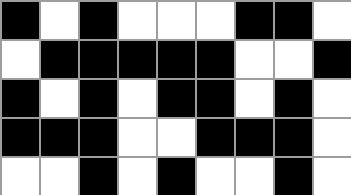[["black", "white", "black", "white", "white", "white", "black", "black", "white"], ["white", "black", "black", "black", "black", "black", "white", "white", "black"], ["black", "white", "black", "white", "black", "black", "white", "black", "white"], ["black", "black", "black", "white", "white", "black", "black", "black", "white"], ["white", "white", "black", "white", "black", "white", "white", "black", "white"]]